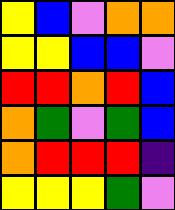[["yellow", "blue", "violet", "orange", "orange"], ["yellow", "yellow", "blue", "blue", "violet"], ["red", "red", "orange", "red", "blue"], ["orange", "green", "violet", "green", "blue"], ["orange", "red", "red", "red", "indigo"], ["yellow", "yellow", "yellow", "green", "violet"]]